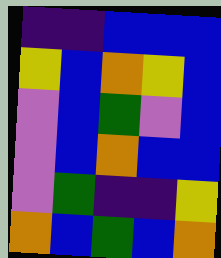[["indigo", "indigo", "blue", "blue", "blue"], ["yellow", "blue", "orange", "yellow", "blue"], ["violet", "blue", "green", "violet", "blue"], ["violet", "blue", "orange", "blue", "blue"], ["violet", "green", "indigo", "indigo", "yellow"], ["orange", "blue", "green", "blue", "orange"]]